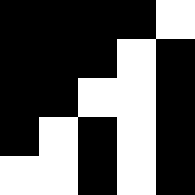[["black", "black", "black", "black", "white"], ["black", "black", "black", "white", "black"], ["black", "black", "white", "white", "black"], ["black", "white", "black", "white", "black"], ["white", "white", "black", "white", "black"]]